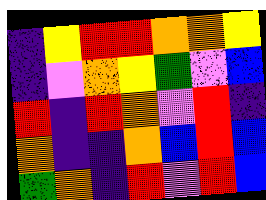[["indigo", "yellow", "red", "red", "orange", "orange", "yellow"], ["indigo", "violet", "orange", "yellow", "green", "violet", "blue"], ["red", "indigo", "red", "orange", "violet", "red", "indigo"], ["orange", "indigo", "indigo", "orange", "blue", "red", "blue"], ["green", "orange", "indigo", "red", "violet", "red", "blue"]]